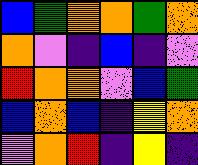[["blue", "green", "orange", "orange", "green", "orange"], ["orange", "violet", "indigo", "blue", "indigo", "violet"], ["red", "orange", "orange", "violet", "blue", "green"], ["blue", "orange", "blue", "indigo", "yellow", "orange"], ["violet", "orange", "red", "indigo", "yellow", "indigo"]]